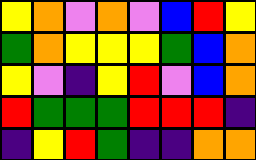[["yellow", "orange", "violet", "orange", "violet", "blue", "red", "yellow"], ["green", "orange", "yellow", "yellow", "yellow", "green", "blue", "orange"], ["yellow", "violet", "indigo", "yellow", "red", "violet", "blue", "orange"], ["red", "green", "green", "green", "red", "red", "red", "indigo"], ["indigo", "yellow", "red", "green", "indigo", "indigo", "orange", "orange"]]